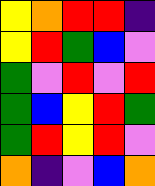[["yellow", "orange", "red", "red", "indigo"], ["yellow", "red", "green", "blue", "violet"], ["green", "violet", "red", "violet", "red"], ["green", "blue", "yellow", "red", "green"], ["green", "red", "yellow", "red", "violet"], ["orange", "indigo", "violet", "blue", "orange"]]